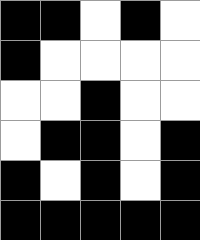[["black", "black", "white", "black", "white"], ["black", "white", "white", "white", "white"], ["white", "white", "black", "white", "white"], ["white", "black", "black", "white", "black"], ["black", "white", "black", "white", "black"], ["black", "black", "black", "black", "black"]]